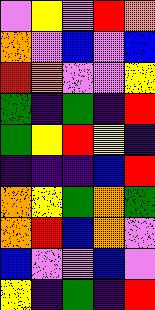[["violet", "yellow", "violet", "red", "orange"], ["orange", "violet", "blue", "violet", "blue"], ["red", "orange", "violet", "violet", "yellow"], ["green", "indigo", "green", "indigo", "red"], ["green", "yellow", "red", "yellow", "indigo"], ["indigo", "indigo", "indigo", "blue", "red"], ["orange", "yellow", "green", "orange", "green"], ["orange", "red", "blue", "orange", "violet"], ["blue", "violet", "violet", "blue", "violet"], ["yellow", "indigo", "green", "indigo", "red"]]